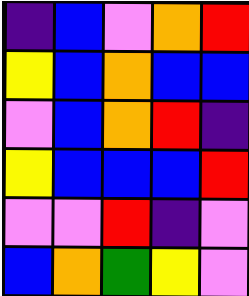[["indigo", "blue", "violet", "orange", "red"], ["yellow", "blue", "orange", "blue", "blue"], ["violet", "blue", "orange", "red", "indigo"], ["yellow", "blue", "blue", "blue", "red"], ["violet", "violet", "red", "indigo", "violet"], ["blue", "orange", "green", "yellow", "violet"]]